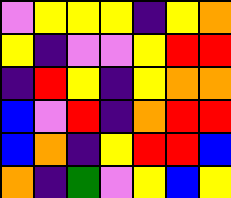[["violet", "yellow", "yellow", "yellow", "indigo", "yellow", "orange"], ["yellow", "indigo", "violet", "violet", "yellow", "red", "red"], ["indigo", "red", "yellow", "indigo", "yellow", "orange", "orange"], ["blue", "violet", "red", "indigo", "orange", "red", "red"], ["blue", "orange", "indigo", "yellow", "red", "red", "blue"], ["orange", "indigo", "green", "violet", "yellow", "blue", "yellow"]]